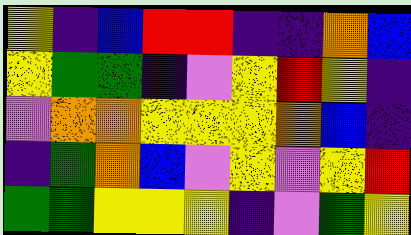[["yellow", "indigo", "blue", "red", "red", "indigo", "indigo", "orange", "blue"], ["yellow", "green", "green", "indigo", "violet", "yellow", "red", "yellow", "indigo"], ["violet", "orange", "orange", "yellow", "yellow", "yellow", "orange", "blue", "indigo"], ["indigo", "green", "orange", "blue", "violet", "yellow", "violet", "yellow", "red"], ["green", "green", "yellow", "yellow", "yellow", "indigo", "violet", "green", "yellow"]]